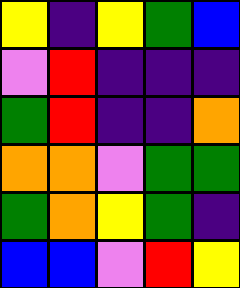[["yellow", "indigo", "yellow", "green", "blue"], ["violet", "red", "indigo", "indigo", "indigo"], ["green", "red", "indigo", "indigo", "orange"], ["orange", "orange", "violet", "green", "green"], ["green", "orange", "yellow", "green", "indigo"], ["blue", "blue", "violet", "red", "yellow"]]